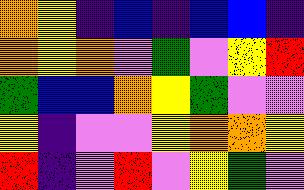[["orange", "yellow", "indigo", "blue", "indigo", "blue", "blue", "indigo"], ["orange", "yellow", "orange", "violet", "green", "violet", "yellow", "red"], ["green", "blue", "blue", "orange", "yellow", "green", "violet", "violet"], ["yellow", "indigo", "violet", "violet", "yellow", "orange", "orange", "yellow"], ["red", "indigo", "violet", "red", "violet", "yellow", "green", "violet"]]